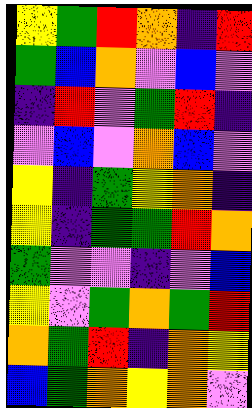[["yellow", "green", "red", "orange", "indigo", "red"], ["green", "blue", "orange", "violet", "blue", "violet"], ["indigo", "red", "violet", "green", "red", "indigo"], ["violet", "blue", "violet", "orange", "blue", "violet"], ["yellow", "indigo", "green", "yellow", "orange", "indigo"], ["yellow", "indigo", "green", "green", "red", "orange"], ["green", "violet", "violet", "indigo", "violet", "blue"], ["yellow", "violet", "green", "orange", "green", "red"], ["orange", "green", "red", "indigo", "orange", "yellow"], ["blue", "green", "orange", "yellow", "orange", "violet"]]